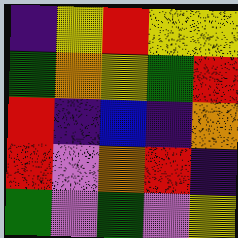[["indigo", "yellow", "red", "yellow", "yellow"], ["green", "orange", "yellow", "green", "red"], ["red", "indigo", "blue", "indigo", "orange"], ["red", "violet", "orange", "red", "indigo"], ["green", "violet", "green", "violet", "yellow"]]